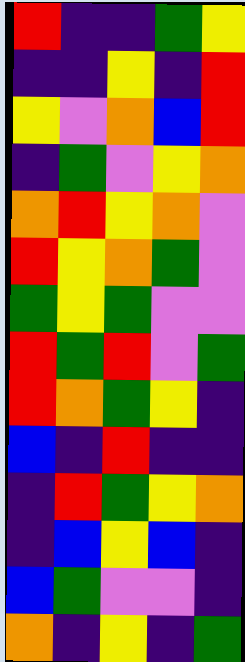[["red", "indigo", "indigo", "green", "yellow"], ["indigo", "indigo", "yellow", "indigo", "red"], ["yellow", "violet", "orange", "blue", "red"], ["indigo", "green", "violet", "yellow", "orange"], ["orange", "red", "yellow", "orange", "violet"], ["red", "yellow", "orange", "green", "violet"], ["green", "yellow", "green", "violet", "violet"], ["red", "green", "red", "violet", "green"], ["red", "orange", "green", "yellow", "indigo"], ["blue", "indigo", "red", "indigo", "indigo"], ["indigo", "red", "green", "yellow", "orange"], ["indigo", "blue", "yellow", "blue", "indigo"], ["blue", "green", "violet", "violet", "indigo"], ["orange", "indigo", "yellow", "indigo", "green"]]